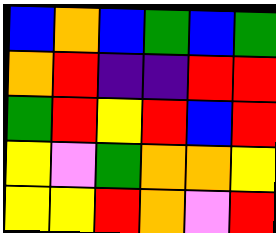[["blue", "orange", "blue", "green", "blue", "green"], ["orange", "red", "indigo", "indigo", "red", "red"], ["green", "red", "yellow", "red", "blue", "red"], ["yellow", "violet", "green", "orange", "orange", "yellow"], ["yellow", "yellow", "red", "orange", "violet", "red"]]